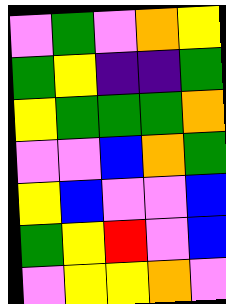[["violet", "green", "violet", "orange", "yellow"], ["green", "yellow", "indigo", "indigo", "green"], ["yellow", "green", "green", "green", "orange"], ["violet", "violet", "blue", "orange", "green"], ["yellow", "blue", "violet", "violet", "blue"], ["green", "yellow", "red", "violet", "blue"], ["violet", "yellow", "yellow", "orange", "violet"]]